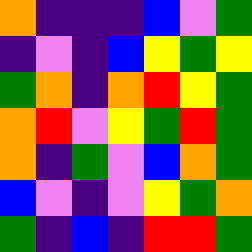[["orange", "indigo", "indigo", "indigo", "blue", "violet", "green"], ["indigo", "violet", "indigo", "blue", "yellow", "green", "yellow"], ["green", "orange", "indigo", "orange", "red", "yellow", "green"], ["orange", "red", "violet", "yellow", "green", "red", "green"], ["orange", "indigo", "green", "violet", "blue", "orange", "green"], ["blue", "violet", "indigo", "violet", "yellow", "green", "orange"], ["green", "indigo", "blue", "indigo", "red", "red", "green"]]